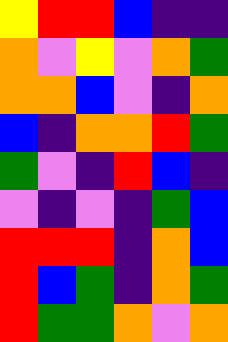[["yellow", "red", "red", "blue", "indigo", "indigo"], ["orange", "violet", "yellow", "violet", "orange", "green"], ["orange", "orange", "blue", "violet", "indigo", "orange"], ["blue", "indigo", "orange", "orange", "red", "green"], ["green", "violet", "indigo", "red", "blue", "indigo"], ["violet", "indigo", "violet", "indigo", "green", "blue"], ["red", "red", "red", "indigo", "orange", "blue"], ["red", "blue", "green", "indigo", "orange", "green"], ["red", "green", "green", "orange", "violet", "orange"]]